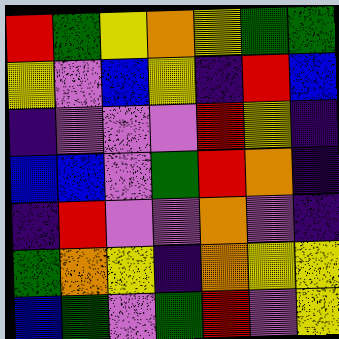[["red", "green", "yellow", "orange", "yellow", "green", "green"], ["yellow", "violet", "blue", "yellow", "indigo", "red", "blue"], ["indigo", "violet", "violet", "violet", "red", "yellow", "indigo"], ["blue", "blue", "violet", "green", "red", "orange", "indigo"], ["indigo", "red", "violet", "violet", "orange", "violet", "indigo"], ["green", "orange", "yellow", "indigo", "orange", "yellow", "yellow"], ["blue", "green", "violet", "green", "red", "violet", "yellow"]]